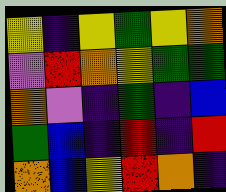[["yellow", "indigo", "yellow", "green", "yellow", "orange"], ["violet", "red", "orange", "yellow", "green", "green"], ["orange", "violet", "indigo", "green", "indigo", "blue"], ["green", "blue", "indigo", "red", "indigo", "red"], ["orange", "blue", "yellow", "red", "orange", "indigo"]]